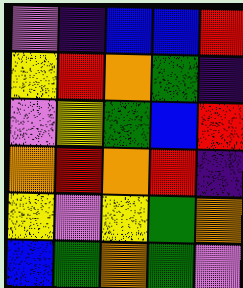[["violet", "indigo", "blue", "blue", "red"], ["yellow", "red", "orange", "green", "indigo"], ["violet", "yellow", "green", "blue", "red"], ["orange", "red", "orange", "red", "indigo"], ["yellow", "violet", "yellow", "green", "orange"], ["blue", "green", "orange", "green", "violet"]]